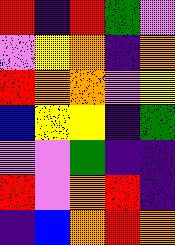[["red", "indigo", "red", "green", "violet"], ["violet", "yellow", "orange", "indigo", "orange"], ["red", "orange", "orange", "violet", "yellow"], ["blue", "yellow", "yellow", "indigo", "green"], ["violet", "violet", "green", "indigo", "indigo"], ["red", "violet", "orange", "red", "indigo"], ["indigo", "blue", "orange", "red", "orange"]]